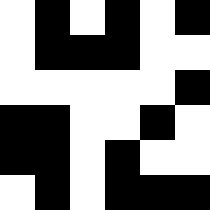[["white", "black", "white", "black", "white", "black"], ["white", "black", "black", "black", "white", "white"], ["white", "white", "white", "white", "white", "black"], ["black", "black", "white", "white", "black", "white"], ["black", "black", "white", "black", "white", "white"], ["white", "black", "white", "black", "black", "black"]]